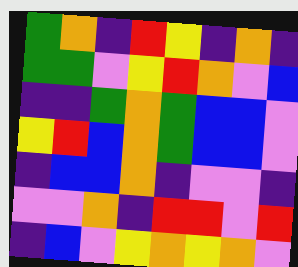[["green", "orange", "indigo", "red", "yellow", "indigo", "orange", "indigo"], ["green", "green", "violet", "yellow", "red", "orange", "violet", "blue"], ["indigo", "indigo", "green", "orange", "green", "blue", "blue", "violet"], ["yellow", "red", "blue", "orange", "green", "blue", "blue", "violet"], ["indigo", "blue", "blue", "orange", "indigo", "violet", "violet", "indigo"], ["violet", "violet", "orange", "indigo", "red", "red", "violet", "red"], ["indigo", "blue", "violet", "yellow", "orange", "yellow", "orange", "violet"]]